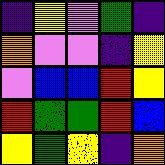[["indigo", "yellow", "violet", "green", "indigo"], ["orange", "violet", "violet", "indigo", "yellow"], ["violet", "blue", "blue", "red", "yellow"], ["red", "green", "green", "red", "blue"], ["yellow", "green", "yellow", "indigo", "orange"]]